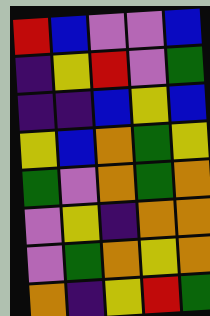[["red", "blue", "violet", "violet", "blue"], ["indigo", "yellow", "red", "violet", "green"], ["indigo", "indigo", "blue", "yellow", "blue"], ["yellow", "blue", "orange", "green", "yellow"], ["green", "violet", "orange", "green", "orange"], ["violet", "yellow", "indigo", "orange", "orange"], ["violet", "green", "orange", "yellow", "orange"], ["orange", "indigo", "yellow", "red", "green"]]